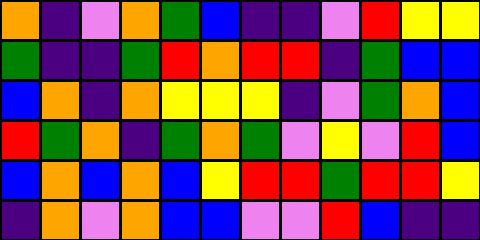[["orange", "indigo", "violet", "orange", "green", "blue", "indigo", "indigo", "violet", "red", "yellow", "yellow"], ["green", "indigo", "indigo", "green", "red", "orange", "red", "red", "indigo", "green", "blue", "blue"], ["blue", "orange", "indigo", "orange", "yellow", "yellow", "yellow", "indigo", "violet", "green", "orange", "blue"], ["red", "green", "orange", "indigo", "green", "orange", "green", "violet", "yellow", "violet", "red", "blue"], ["blue", "orange", "blue", "orange", "blue", "yellow", "red", "red", "green", "red", "red", "yellow"], ["indigo", "orange", "violet", "orange", "blue", "blue", "violet", "violet", "red", "blue", "indigo", "indigo"]]